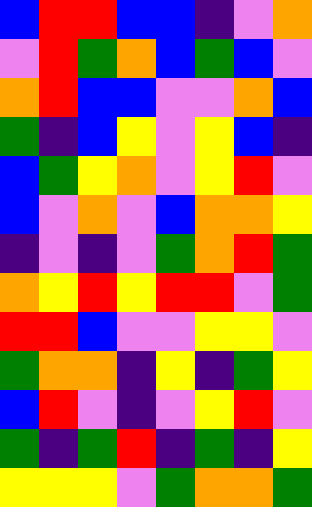[["blue", "red", "red", "blue", "blue", "indigo", "violet", "orange"], ["violet", "red", "green", "orange", "blue", "green", "blue", "violet"], ["orange", "red", "blue", "blue", "violet", "violet", "orange", "blue"], ["green", "indigo", "blue", "yellow", "violet", "yellow", "blue", "indigo"], ["blue", "green", "yellow", "orange", "violet", "yellow", "red", "violet"], ["blue", "violet", "orange", "violet", "blue", "orange", "orange", "yellow"], ["indigo", "violet", "indigo", "violet", "green", "orange", "red", "green"], ["orange", "yellow", "red", "yellow", "red", "red", "violet", "green"], ["red", "red", "blue", "violet", "violet", "yellow", "yellow", "violet"], ["green", "orange", "orange", "indigo", "yellow", "indigo", "green", "yellow"], ["blue", "red", "violet", "indigo", "violet", "yellow", "red", "violet"], ["green", "indigo", "green", "red", "indigo", "green", "indigo", "yellow"], ["yellow", "yellow", "yellow", "violet", "green", "orange", "orange", "green"]]